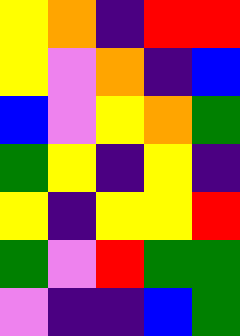[["yellow", "orange", "indigo", "red", "red"], ["yellow", "violet", "orange", "indigo", "blue"], ["blue", "violet", "yellow", "orange", "green"], ["green", "yellow", "indigo", "yellow", "indigo"], ["yellow", "indigo", "yellow", "yellow", "red"], ["green", "violet", "red", "green", "green"], ["violet", "indigo", "indigo", "blue", "green"]]